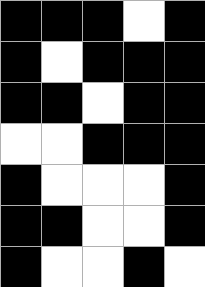[["black", "black", "black", "white", "black"], ["black", "white", "black", "black", "black"], ["black", "black", "white", "black", "black"], ["white", "white", "black", "black", "black"], ["black", "white", "white", "white", "black"], ["black", "black", "white", "white", "black"], ["black", "white", "white", "black", "white"]]